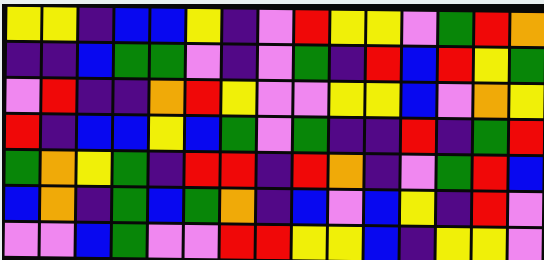[["yellow", "yellow", "indigo", "blue", "blue", "yellow", "indigo", "violet", "red", "yellow", "yellow", "violet", "green", "red", "orange"], ["indigo", "indigo", "blue", "green", "green", "violet", "indigo", "violet", "green", "indigo", "red", "blue", "red", "yellow", "green"], ["violet", "red", "indigo", "indigo", "orange", "red", "yellow", "violet", "violet", "yellow", "yellow", "blue", "violet", "orange", "yellow"], ["red", "indigo", "blue", "blue", "yellow", "blue", "green", "violet", "green", "indigo", "indigo", "red", "indigo", "green", "red"], ["green", "orange", "yellow", "green", "indigo", "red", "red", "indigo", "red", "orange", "indigo", "violet", "green", "red", "blue"], ["blue", "orange", "indigo", "green", "blue", "green", "orange", "indigo", "blue", "violet", "blue", "yellow", "indigo", "red", "violet"], ["violet", "violet", "blue", "green", "violet", "violet", "red", "red", "yellow", "yellow", "blue", "indigo", "yellow", "yellow", "violet"]]